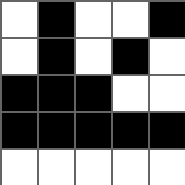[["white", "black", "white", "white", "black"], ["white", "black", "white", "black", "white"], ["black", "black", "black", "white", "white"], ["black", "black", "black", "black", "black"], ["white", "white", "white", "white", "white"]]